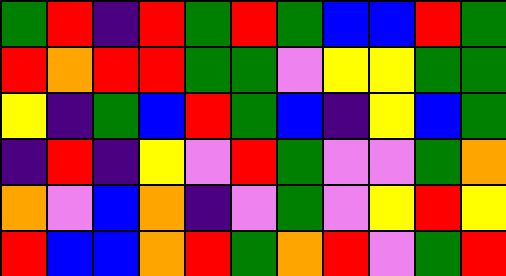[["green", "red", "indigo", "red", "green", "red", "green", "blue", "blue", "red", "green"], ["red", "orange", "red", "red", "green", "green", "violet", "yellow", "yellow", "green", "green"], ["yellow", "indigo", "green", "blue", "red", "green", "blue", "indigo", "yellow", "blue", "green"], ["indigo", "red", "indigo", "yellow", "violet", "red", "green", "violet", "violet", "green", "orange"], ["orange", "violet", "blue", "orange", "indigo", "violet", "green", "violet", "yellow", "red", "yellow"], ["red", "blue", "blue", "orange", "red", "green", "orange", "red", "violet", "green", "red"]]